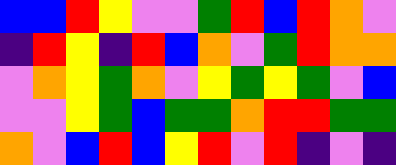[["blue", "blue", "red", "yellow", "violet", "violet", "green", "red", "blue", "red", "orange", "violet"], ["indigo", "red", "yellow", "indigo", "red", "blue", "orange", "violet", "green", "red", "orange", "orange"], ["violet", "orange", "yellow", "green", "orange", "violet", "yellow", "green", "yellow", "green", "violet", "blue"], ["violet", "violet", "yellow", "green", "blue", "green", "green", "orange", "red", "red", "green", "green"], ["orange", "violet", "blue", "red", "blue", "yellow", "red", "violet", "red", "indigo", "violet", "indigo"]]